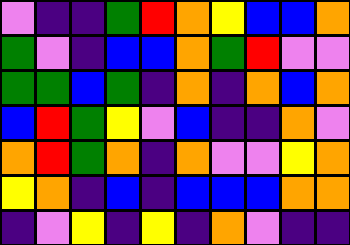[["violet", "indigo", "indigo", "green", "red", "orange", "yellow", "blue", "blue", "orange"], ["green", "violet", "indigo", "blue", "blue", "orange", "green", "red", "violet", "violet"], ["green", "green", "blue", "green", "indigo", "orange", "indigo", "orange", "blue", "orange"], ["blue", "red", "green", "yellow", "violet", "blue", "indigo", "indigo", "orange", "violet"], ["orange", "red", "green", "orange", "indigo", "orange", "violet", "violet", "yellow", "orange"], ["yellow", "orange", "indigo", "blue", "indigo", "blue", "blue", "blue", "orange", "orange"], ["indigo", "violet", "yellow", "indigo", "yellow", "indigo", "orange", "violet", "indigo", "indigo"]]